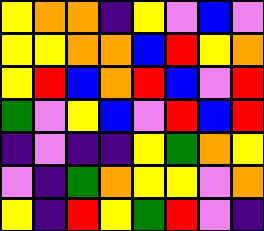[["yellow", "orange", "orange", "indigo", "yellow", "violet", "blue", "violet"], ["yellow", "yellow", "orange", "orange", "blue", "red", "yellow", "orange"], ["yellow", "red", "blue", "orange", "red", "blue", "violet", "red"], ["green", "violet", "yellow", "blue", "violet", "red", "blue", "red"], ["indigo", "violet", "indigo", "indigo", "yellow", "green", "orange", "yellow"], ["violet", "indigo", "green", "orange", "yellow", "yellow", "violet", "orange"], ["yellow", "indigo", "red", "yellow", "green", "red", "violet", "indigo"]]